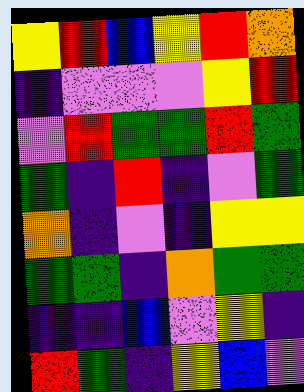[["yellow", "red", "blue", "yellow", "red", "orange"], ["indigo", "violet", "violet", "violet", "yellow", "red"], ["violet", "red", "green", "green", "red", "green"], ["green", "indigo", "red", "indigo", "violet", "green"], ["orange", "indigo", "violet", "indigo", "yellow", "yellow"], ["green", "green", "indigo", "orange", "green", "green"], ["indigo", "indigo", "blue", "violet", "yellow", "indigo"], ["red", "green", "indigo", "yellow", "blue", "violet"]]